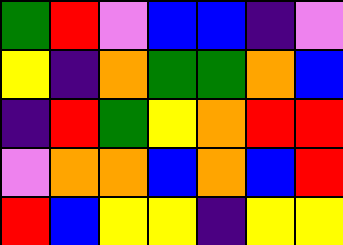[["green", "red", "violet", "blue", "blue", "indigo", "violet"], ["yellow", "indigo", "orange", "green", "green", "orange", "blue"], ["indigo", "red", "green", "yellow", "orange", "red", "red"], ["violet", "orange", "orange", "blue", "orange", "blue", "red"], ["red", "blue", "yellow", "yellow", "indigo", "yellow", "yellow"]]